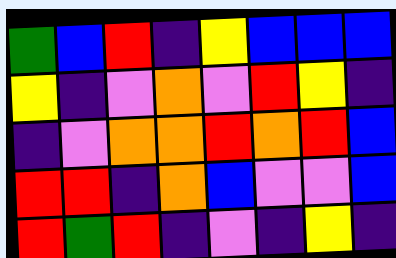[["green", "blue", "red", "indigo", "yellow", "blue", "blue", "blue"], ["yellow", "indigo", "violet", "orange", "violet", "red", "yellow", "indigo"], ["indigo", "violet", "orange", "orange", "red", "orange", "red", "blue"], ["red", "red", "indigo", "orange", "blue", "violet", "violet", "blue"], ["red", "green", "red", "indigo", "violet", "indigo", "yellow", "indigo"]]